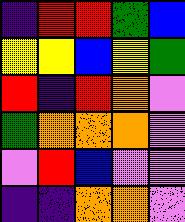[["indigo", "red", "red", "green", "blue"], ["yellow", "yellow", "blue", "yellow", "green"], ["red", "indigo", "red", "orange", "violet"], ["green", "orange", "orange", "orange", "violet"], ["violet", "red", "blue", "violet", "violet"], ["indigo", "indigo", "orange", "orange", "violet"]]